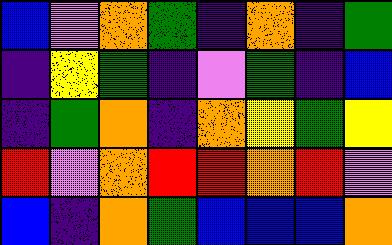[["blue", "violet", "orange", "green", "indigo", "orange", "indigo", "green"], ["indigo", "yellow", "green", "indigo", "violet", "green", "indigo", "blue"], ["indigo", "green", "orange", "indigo", "orange", "yellow", "green", "yellow"], ["red", "violet", "orange", "red", "red", "orange", "red", "violet"], ["blue", "indigo", "orange", "green", "blue", "blue", "blue", "orange"]]